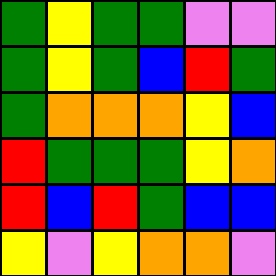[["green", "yellow", "green", "green", "violet", "violet"], ["green", "yellow", "green", "blue", "red", "green"], ["green", "orange", "orange", "orange", "yellow", "blue"], ["red", "green", "green", "green", "yellow", "orange"], ["red", "blue", "red", "green", "blue", "blue"], ["yellow", "violet", "yellow", "orange", "orange", "violet"]]